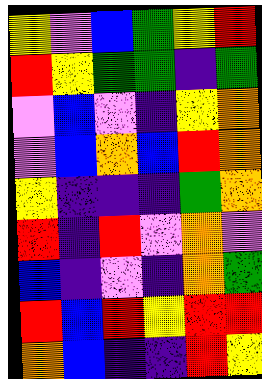[["yellow", "violet", "blue", "green", "yellow", "red"], ["red", "yellow", "green", "green", "indigo", "green"], ["violet", "blue", "violet", "indigo", "yellow", "orange"], ["violet", "blue", "orange", "blue", "red", "orange"], ["yellow", "indigo", "indigo", "indigo", "green", "orange"], ["red", "indigo", "red", "violet", "orange", "violet"], ["blue", "indigo", "violet", "indigo", "orange", "green"], ["red", "blue", "red", "yellow", "red", "red"], ["orange", "blue", "indigo", "indigo", "red", "yellow"]]